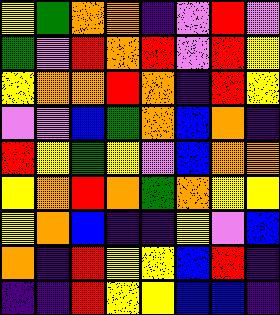[["yellow", "green", "orange", "orange", "indigo", "violet", "red", "violet"], ["green", "violet", "red", "orange", "red", "violet", "red", "yellow"], ["yellow", "orange", "orange", "red", "orange", "indigo", "red", "yellow"], ["violet", "violet", "blue", "green", "orange", "blue", "orange", "indigo"], ["red", "yellow", "green", "yellow", "violet", "blue", "orange", "orange"], ["yellow", "orange", "red", "orange", "green", "orange", "yellow", "yellow"], ["yellow", "orange", "blue", "indigo", "indigo", "yellow", "violet", "blue"], ["orange", "indigo", "red", "yellow", "yellow", "blue", "red", "indigo"], ["indigo", "indigo", "red", "yellow", "yellow", "blue", "blue", "indigo"]]